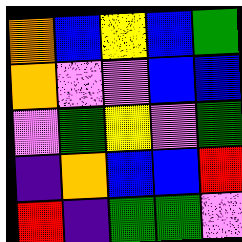[["orange", "blue", "yellow", "blue", "green"], ["orange", "violet", "violet", "blue", "blue"], ["violet", "green", "yellow", "violet", "green"], ["indigo", "orange", "blue", "blue", "red"], ["red", "indigo", "green", "green", "violet"]]